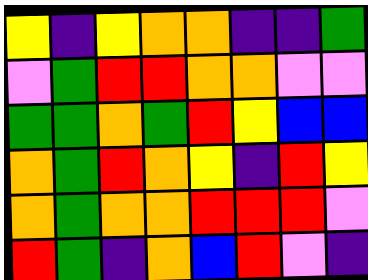[["yellow", "indigo", "yellow", "orange", "orange", "indigo", "indigo", "green"], ["violet", "green", "red", "red", "orange", "orange", "violet", "violet"], ["green", "green", "orange", "green", "red", "yellow", "blue", "blue"], ["orange", "green", "red", "orange", "yellow", "indigo", "red", "yellow"], ["orange", "green", "orange", "orange", "red", "red", "red", "violet"], ["red", "green", "indigo", "orange", "blue", "red", "violet", "indigo"]]